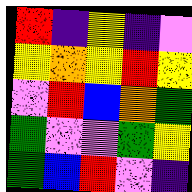[["red", "indigo", "yellow", "indigo", "violet"], ["yellow", "orange", "yellow", "red", "yellow"], ["violet", "red", "blue", "orange", "green"], ["green", "violet", "violet", "green", "yellow"], ["green", "blue", "red", "violet", "indigo"]]